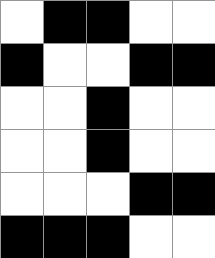[["white", "black", "black", "white", "white"], ["black", "white", "white", "black", "black"], ["white", "white", "black", "white", "white"], ["white", "white", "black", "white", "white"], ["white", "white", "white", "black", "black"], ["black", "black", "black", "white", "white"]]